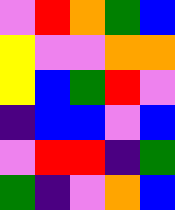[["violet", "red", "orange", "green", "blue"], ["yellow", "violet", "violet", "orange", "orange"], ["yellow", "blue", "green", "red", "violet"], ["indigo", "blue", "blue", "violet", "blue"], ["violet", "red", "red", "indigo", "green"], ["green", "indigo", "violet", "orange", "blue"]]